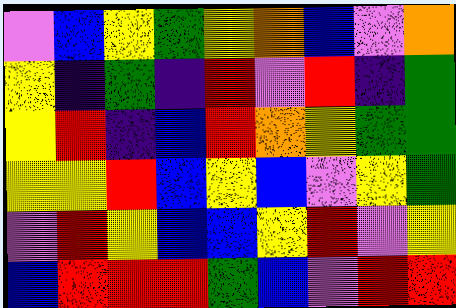[["violet", "blue", "yellow", "green", "yellow", "orange", "blue", "violet", "orange"], ["yellow", "indigo", "green", "indigo", "red", "violet", "red", "indigo", "green"], ["yellow", "red", "indigo", "blue", "red", "orange", "yellow", "green", "green"], ["yellow", "yellow", "red", "blue", "yellow", "blue", "violet", "yellow", "green"], ["violet", "red", "yellow", "blue", "blue", "yellow", "red", "violet", "yellow"], ["blue", "red", "red", "red", "green", "blue", "violet", "red", "red"]]